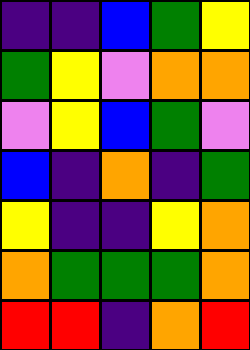[["indigo", "indigo", "blue", "green", "yellow"], ["green", "yellow", "violet", "orange", "orange"], ["violet", "yellow", "blue", "green", "violet"], ["blue", "indigo", "orange", "indigo", "green"], ["yellow", "indigo", "indigo", "yellow", "orange"], ["orange", "green", "green", "green", "orange"], ["red", "red", "indigo", "orange", "red"]]